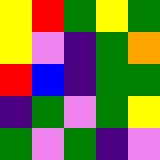[["yellow", "red", "green", "yellow", "green"], ["yellow", "violet", "indigo", "green", "orange"], ["red", "blue", "indigo", "green", "green"], ["indigo", "green", "violet", "green", "yellow"], ["green", "violet", "green", "indigo", "violet"]]